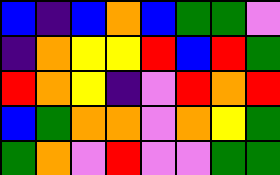[["blue", "indigo", "blue", "orange", "blue", "green", "green", "violet"], ["indigo", "orange", "yellow", "yellow", "red", "blue", "red", "green"], ["red", "orange", "yellow", "indigo", "violet", "red", "orange", "red"], ["blue", "green", "orange", "orange", "violet", "orange", "yellow", "green"], ["green", "orange", "violet", "red", "violet", "violet", "green", "green"]]